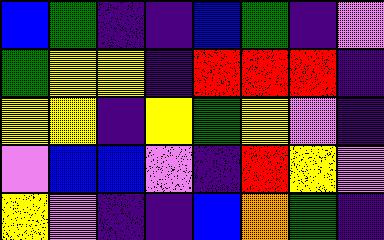[["blue", "green", "indigo", "indigo", "blue", "green", "indigo", "violet"], ["green", "yellow", "yellow", "indigo", "red", "red", "red", "indigo"], ["yellow", "yellow", "indigo", "yellow", "green", "yellow", "violet", "indigo"], ["violet", "blue", "blue", "violet", "indigo", "red", "yellow", "violet"], ["yellow", "violet", "indigo", "indigo", "blue", "orange", "green", "indigo"]]